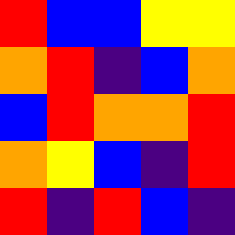[["red", "blue", "blue", "yellow", "yellow"], ["orange", "red", "indigo", "blue", "orange"], ["blue", "red", "orange", "orange", "red"], ["orange", "yellow", "blue", "indigo", "red"], ["red", "indigo", "red", "blue", "indigo"]]